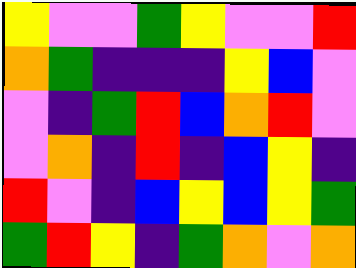[["yellow", "violet", "violet", "green", "yellow", "violet", "violet", "red"], ["orange", "green", "indigo", "indigo", "indigo", "yellow", "blue", "violet"], ["violet", "indigo", "green", "red", "blue", "orange", "red", "violet"], ["violet", "orange", "indigo", "red", "indigo", "blue", "yellow", "indigo"], ["red", "violet", "indigo", "blue", "yellow", "blue", "yellow", "green"], ["green", "red", "yellow", "indigo", "green", "orange", "violet", "orange"]]